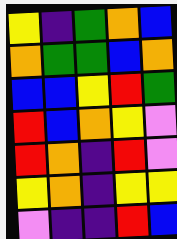[["yellow", "indigo", "green", "orange", "blue"], ["orange", "green", "green", "blue", "orange"], ["blue", "blue", "yellow", "red", "green"], ["red", "blue", "orange", "yellow", "violet"], ["red", "orange", "indigo", "red", "violet"], ["yellow", "orange", "indigo", "yellow", "yellow"], ["violet", "indigo", "indigo", "red", "blue"]]